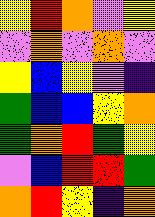[["yellow", "red", "orange", "violet", "yellow"], ["violet", "orange", "violet", "orange", "violet"], ["yellow", "blue", "yellow", "violet", "indigo"], ["green", "blue", "blue", "yellow", "orange"], ["green", "orange", "red", "green", "yellow"], ["violet", "blue", "red", "red", "green"], ["orange", "red", "yellow", "indigo", "orange"]]